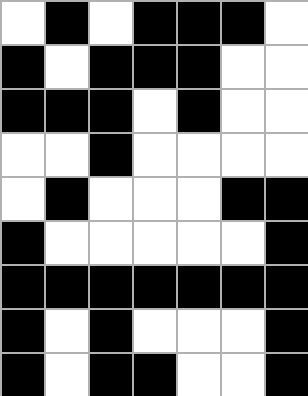[["white", "black", "white", "black", "black", "black", "white"], ["black", "white", "black", "black", "black", "white", "white"], ["black", "black", "black", "white", "black", "white", "white"], ["white", "white", "black", "white", "white", "white", "white"], ["white", "black", "white", "white", "white", "black", "black"], ["black", "white", "white", "white", "white", "white", "black"], ["black", "black", "black", "black", "black", "black", "black"], ["black", "white", "black", "white", "white", "white", "black"], ["black", "white", "black", "black", "white", "white", "black"]]